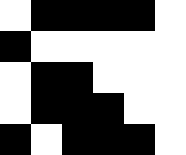[["white", "black", "black", "black", "black", "white"], ["black", "white", "white", "white", "white", "white"], ["white", "black", "black", "white", "white", "white"], ["white", "black", "black", "black", "white", "white"], ["black", "white", "black", "black", "black", "white"]]